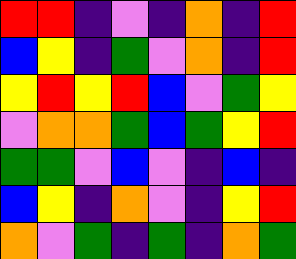[["red", "red", "indigo", "violet", "indigo", "orange", "indigo", "red"], ["blue", "yellow", "indigo", "green", "violet", "orange", "indigo", "red"], ["yellow", "red", "yellow", "red", "blue", "violet", "green", "yellow"], ["violet", "orange", "orange", "green", "blue", "green", "yellow", "red"], ["green", "green", "violet", "blue", "violet", "indigo", "blue", "indigo"], ["blue", "yellow", "indigo", "orange", "violet", "indigo", "yellow", "red"], ["orange", "violet", "green", "indigo", "green", "indigo", "orange", "green"]]